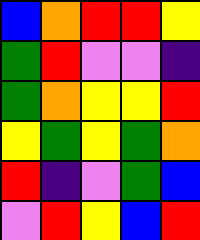[["blue", "orange", "red", "red", "yellow"], ["green", "red", "violet", "violet", "indigo"], ["green", "orange", "yellow", "yellow", "red"], ["yellow", "green", "yellow", "green", "orange"], ["red", "indigo", "violet", "green", "blue"], ["violet", "red", "yellow", "blue", "red"]]